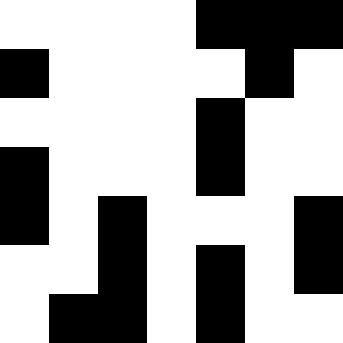[["white", "white", "white", "white", "black", "black", "black"], ["black", "white", "white", "white", "white", "black", "white"], ["white", "white", "white", "white", "black", "white", "white"], ["black", "white", "white", "white", "black", "white", "white"], ["black", "white", "black", "white", "white", "white", "black"], ["white", "white", "black", "white", "black", "white", "black"], ["white", "black", "black", "white", "black", "white", "white"]]